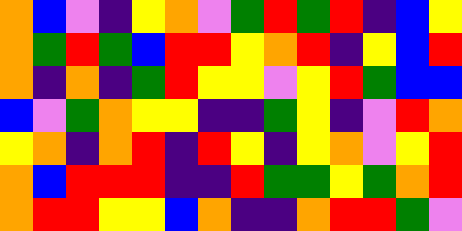[["orange", "blue", "violet", "indigo", "yellow", "orange", "violet", "green", "red", "green", "red", "indigo", "blue", "yellow"], ["orange", "green", "red", "green", "blue", "red", "red", "yellow", "orange", "red", "indigo", "yellow", "blue", "red"], ["orange", "indigo", "orange", "indigo", "green", "red", "yellow", "yellow", "violet", "yellow", "red", "green", "blue", "blue"], ["blue", "violet", "green", "orange", "yellow", "yellow", "indigo", "indigo", "green", "yellow", "indigo", "violet", "red", "orange"], ["yellow", "orange", "indigo", "orange", "red", "indigo", "red", "yellow", "indigo", "yellow", "orange", "violet", "yellow", "red"], ["orange", "blue", "red", "red", "red", "indigo", "indigo", "red", "green", "green", "yellow", "green", "orange", "red"], ["orange", "red", "red", "yellow", "yellow", "blue", "orange", "indigo", "indigo", "orange", "red", "red", "green", "violet"]]